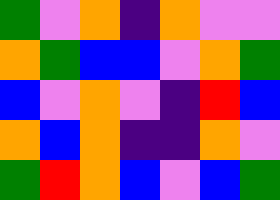[["green", "violet", "orange", "indigo", "orange", "violet", "violet"], ["orange", "green", "blue", "blue", "violet", "orange", "green"], ["blue", "violet", "orange", "violet", "indigo", "red", "blue"], ["orange", "blue", "orange", "indigo", "indigo", "orange", "violet"], ["green", "red", "orange", "blue", "violet", "blue", "green"]]